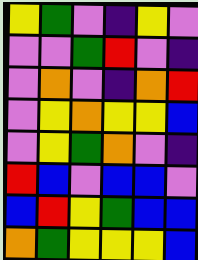[["yellow", "green", "violet", "indigo", "yellow", "violet"], ["violet", "violet", "green", "red", "violet", "indigo"], ["violet", "orange", "violet", "indigo", "orange", "red"], ["violet", "yellow", "orange", "yellow", "yellow", "blue"], ["violet", "yellow", "green", "orange", "violet", "indigo"], ["red", "blue", "violet", "blue", "blue", "violet"], ["blue", "red", "yellow", "green", "blue", "blue"], ["orange", "green", "yellow", "yellow", "yellow", "blue"]]